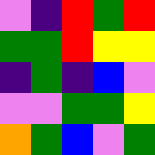[["violet", "indigo", "red", "green", "red"], ["green", "green", "red", "yellow", "yellow"], ["indigo", "green", "indigo", "blue", "violet"], ["violet", "violet", "green", "green", "yellow"], ["orange", "green", "blue", "violet", "green"]]